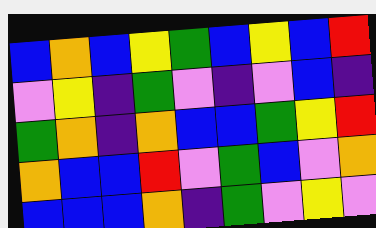[["blue", "orange", "blue", "yellow", "green", "blue", "yellow", "blue", "red"], ["violet", "yellow", "indigo", "green", "violet", "indigo", "violet", "blue", "indigo"], ["green", "orange", "indigo", "orange", "blue", "blue", "green", "yellow", "red"], ["orange", "blue", "blue", "red", "violet", "green", "blue", "violet", "orange"], ["blue", "blue", "blue", "orange", "indigo", "green", "violet", "yellow", "violet"]]